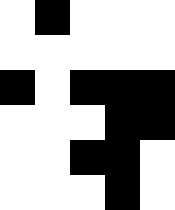[["white", "black", "white", "white", "white"], ["white", "white", "white", "white", "white"], ["black", "white", "black", "black", "black"], ["white", "white", "white", "black", "black"], ["white", "white", "black", "black", "white"], ["white", "white", "white", "black", "white"]]